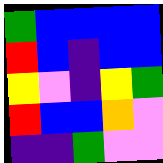[["green", "blue", "blue", "blue", "blue"], ["red", "blue", "indigo", "blue", "blue"], ["yellow", "violet", "indigo", "yellow", "green"], ["red", "blue", "blue", "orange", "violet"], ["indigo", "indigo", "green", "violet", "violet"]]